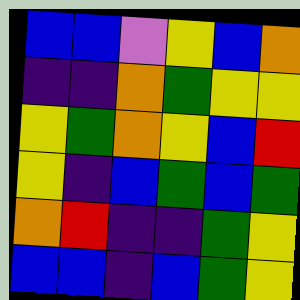[["blue", "blue", "violet", "yellow", "blue", "orange"], ["indigo", "indigo", "orange", "green", "yellow", "yellow"], ["yellow", "green", "orange", "yellow", "blue", "red"], ["yellow", "indigo", "blue", "green", "blue", "green"], ["orange", "red", "indigo", "indigo", "green", "yellow"], ["blue", "blue", "indigo", "blue", "green", "yellow"]]